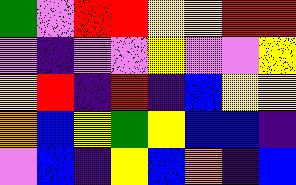[["green", "violet", "red", "red", "yellow", "yellow", "red", "red"], ["violet", "indigo", "violet", "violet", "yellow", "violet", "violet", "yellow"], ["yellow", "red", "indigo", "red", "indigo", "blue", "yellow", "yellow"], ["orange", "blue", "yellow", "green", "yellow", "blue", "blue", "indigo"], ["violet", "blue", "indigo", "yellow", "blue", "orange", "indigo", "blue"]]